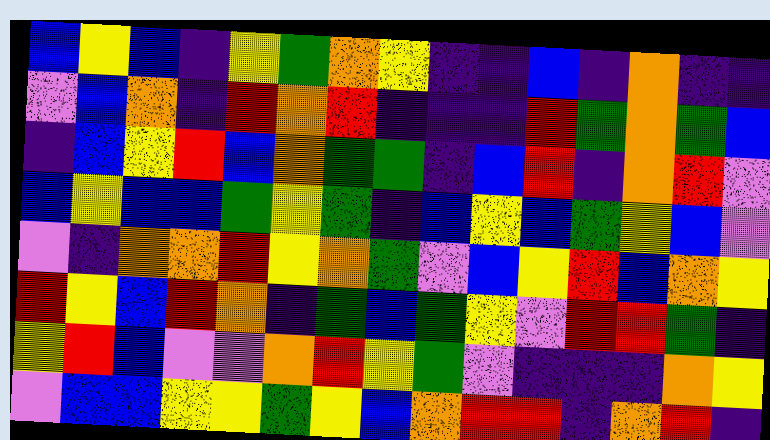[["blue", "yellow", "blue", "indigo", "yellow", "green", "orange", "yellow", "indigo", "indigo", "blue", "indigo", "orange", "indigo", "indigo"], ["violet", "blue", "orange", "indigo", "red", "orange", "red", "indigo", "indigo", "indigo", "red", "green", "orange", "green", "blue"], ["indigo", "blue", "yellow", "red", "blue", "orange", "green", "green", "indigo", "blue", "red", "indigo", "orange", "red", "violet"], ["blue", "yellow", "blue", "blue", "green", "yellow", "green", "indigo", "blue", "yellow", "blue", "green", "yellow", "blue", "violet"], ["violet", "indigo", "orange", "orange", "red", "yellow", "orange", "green", "violet", "blue", "yellow", "red", "blue", "orange", "yellow"], ["red", "yellow", "blue", "red", "orange", "indigo", "green", "blue", "green", "yellow", "violet", "red", "red", "green", "indigo"], ["yellow", "red", "blue", "violet", "violet", "orange", "red", "yellow", "green", "violet", "indigo", "indigo", "indigo", "orange", "yellow"], ["violet", "blue", "blue", "yellow", "yellow", "green", "yellow", "blue", "orange", "red", "red", "indigo", "orange", "red", "indigo"]]